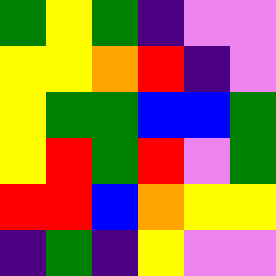[["green", "yellow", "green", "indigo", "violet", "violet"], ["yellow", "yellow", "orange", "red", "indigo", "violet"], ["yellow", "green", "green", "blue", "blue", "green"], ["yellow", "red", "green", "red", "violet", "green"], ["red", "red", "blue", "orange", "yellow", "yellow"], ["indigo", "green", "indigo", "yellow", "violet", "violet"]]